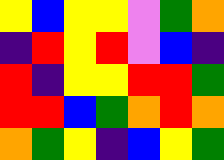[["yellow", "blue", "yellow", "yellow", "violet", "green", "orange"], ["indigo", "red", "yellow", "red", "violet", "blue", "indigo"], ["red", "indigo", "yellow", "yellow", "red", "red", "green"], ["red", "red", "blue", "green", "orange", "red", "orange"], ["orange", "green", "yellow", "indigo", "blue", "yellow", "green"]]